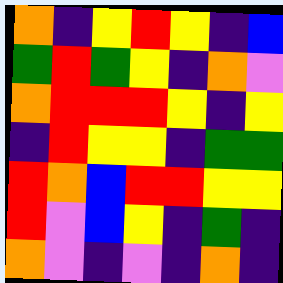[["orange", "indigo", "yellow", "red", "yellow", "indigo", "blue"], ["green", "red", "green", "yellow", "indigo", "orange", "violet"], ["orange", "red", "red", "red", "yellow", "indigo", "yellow"], ["indigo", "red", "yellow", "yellow", "indigo", "green", "green"], ["red", "orange", "blue", "red", "red", "yellow", "yellow"], ["red", "violet", "blue", "yellow", "indigo", "green", "indigo"], ["orange", "violet", "indigo", "violet", "indigo", "orange", "indigo"]]